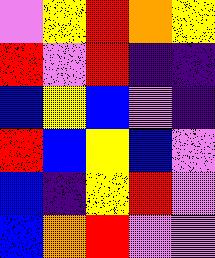[["violet", "yellow", "red", "orange", "yellow"], ["red", "violet", "red", "indigo", "indigo"], ["blue", "yellow", "blue", "violet", "indigo"], ["red", "blue", "yellow", "blue", "violet"], ["blue", "indigo", "yellow", "red", "violet"], ["blue", "orange", "red", "violet", "violet"]]